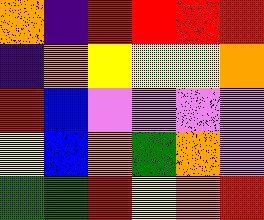[["orange", "indigo", "red", "red", "red", "red"], ["indigo", "orange", "yellow", "yellow", "yellow", "orange"], ["red", "blue", "violet", "violet", "violet", "violet"], ["yellow", "blue", "orange", "green", "orange", "violet"], ["green", "green", "red", "yellow", "orange", "red"]]